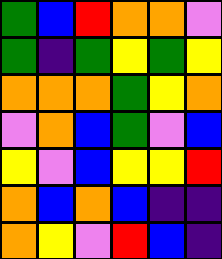[["green", "blue", "red", "orange", "orange", "violet"], ["green", "indigo", "green", "yellow", "green", "yellow"], ["orange", "orange", "orange", "green", "yellow", "orange"], ["violet", "orange", "blue", "green", "violet", "blue"], ["yellow", "violet", "blue", "yellow", "yellow", "red"], ["orange", "blue", "orange", "blue", "indigo", "indigo"], ["orange", "yellow", "violet", "red", "blue", "indigo"]]